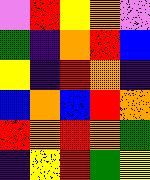[["violet", "red", "yellow", "orange", "violet"], ["green", "indigo", "orange", "red", "blue"], ["yellow", "indigo", "red", "orange", "indigo"], ["blue", "orange", "blue", "red", "orange"], ["red", "orange", "red", "orange", "green"], ["indigo", "yellow", "red", "green", "yellow"]]